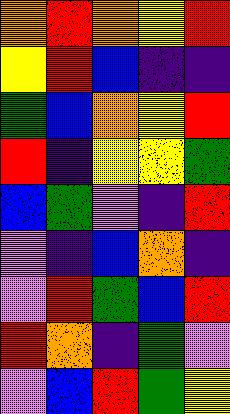[["orange", "red", "orange", "yellow", "red"], ["yellow", "red", "blue", "indigo", "indigo"], ["green", "blue", "orange", "yellow", "red"], ["red", "indigo", "yellow", "yellow", "green"], ["blue", "green", "violet", "indigo", "red"], ["violet", "indigo", "blue", "orange", "indigo"], ["violet", "red", "green", "blue", "red"], ["red", "orange", "indigo", "green", "violet"], ["violet", "blue", "red", "green", "yellow"]]